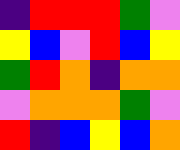[["indigo", "red", "red", "red", "green", "violet"], ["yellow", "blue", "violet", "red", "blue", "yellow"], ["green", "red", "orange", "indigo", "orange", "orange"], ["violet", "orange", "orange", "orange", "green", "violet"], ["red", "indigo", "blue", "yellow", "blue", "orange"]]